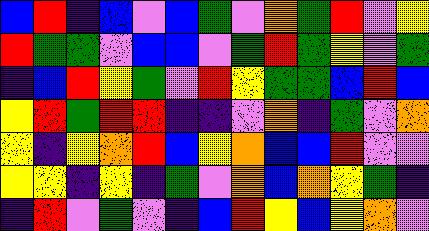[["blue", "red", "indigo", "blue", "violet", "blue", "green", "violet", "orange", "green", "red", "violet", "yellow"], ["red", "green", "green", "violet", "blue", "blue", "violet", "green", "red", "green", "yellow", "violet", "green"], ["indigo", "blue", "red", "yellow", "green", "violet", "red", "yellow", "green", "green", "blue", "red", "blue"], ["yellow", "red", "green", "red", "red", "indigo", "indigo", "violet", "orange", "indigo", "green", "violet", "orange"], ["yellow", "indigo", "yellow", "orange", "red", "blue", "yellow", "orange", "blue", "blue", "red", "violet", "violet"], ["yellow", "yellow", "indigo", "yellow", "indigo", "green", "violet", "orange", "blue", "orange", "yellow", "green", "indigo"], ["indigo", "red", "violet", "green", "violet", "indigo", "blue", "red", "yellow", "blue", "yellow", "orange", "violet"]]